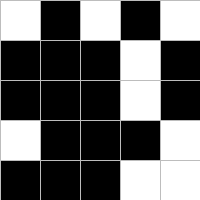[["white", "black", "white", "black", "white"], ["black", "black", "black", "white", "black"], ["black", "black", "black", "white", "black"], ["white", "black", "black", "black", "white"], ["black", "black", "black", "white", "white"]]